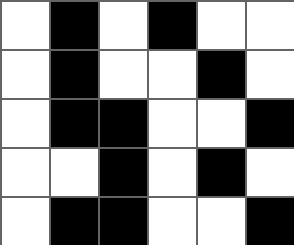[["white", "black", "white", "black", "white", "white"], ["white", "black", "white", "white", "black", "white"], ["white", "black", "black", "white", "white", "black"], ["white", "white", "black", "white", "black", "white"], ["white", "black", "black", "white", "white", "black"]]